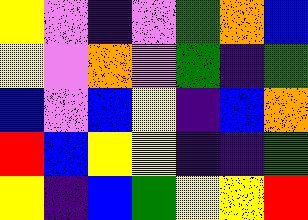[["yellow", "violet", "indigo", "violet", "green", "orange", "blue"], ["yellow", "violet", "orange", "violet", "green", "indigo", "green"], ["blue", "violet", "blue", "yellow", "indigo", "blue", "orange"], ["red", "blue", "yellow", "yellow", "indigo", "indigo", "green"], ["yellow", "indigo", "blue", "green", "yellow", "yellow", "red"]]